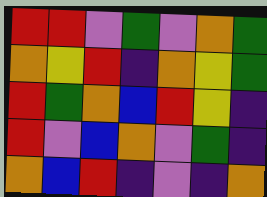[["red", "red", "violet", "green", "violet", "orange", "green"], ["orange", "yellow", "red", "indigo", "orange", "yellow", "green"], ["red", "green", "orange", "blue", "red", "yellow", "indigo"], ["red", "violet", "blue", "orange", "violet", "green", "indigo"], ["orange", "blue", "red", "indigo", "violet", "indigo", "orange"]]